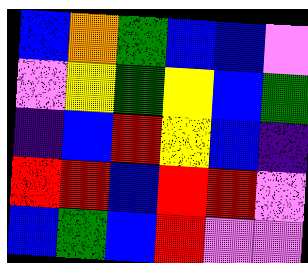[["blue", "orange", "green", "blue", "blue", "violet"], ["violet", "yellow", "green", "yellow", "blue", "green"], ["indigo", "blue", "red", "yellow", "blue", "indigo"], ["red", "red", "blue", "red", "red", "violet"], ["blue", "green", "blue", "red", "violet", "violet"]]